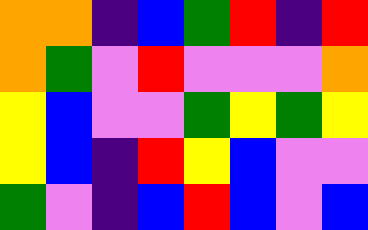[["orange", "orange", "indigo", "blue", "green", "red", "indigo", "red"], ["orange", "green", "violet", "red", "violet", "violet", "violet", "orange"], ["yellow", "blue", "violet", "violet", "green", "yellow", "green", "yellow"], ["yellow", "blue", "indigo", "red", "yellow", "blue", "violet", "violet"], ["green", "violet", "indigo", "blue", "red", "blue", "violet", "blue"]]